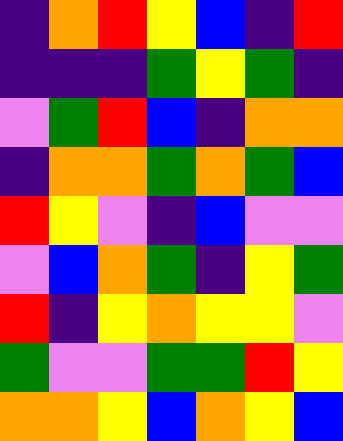[["indigo", "orange", "red", "yellow", "blue", "indigo", "red"], ["indigo", "indigo", "indigo", "green", "yellow", "green", "indigo"], ["violet", "green", "red", "blue", "indigo", "orange", "orange"], ["indigo", "orange", "orange", "green", "orange", "green", "blue"], ["red", "yellow", "violet", "indigo", "blue", "violet", "violet"], ["violet", "blue", "orange", "green", "indigo", "yellow", "green"], ["red", "indigo", "yellow", "orange", "yellow", "yellow", "violet"], ["green", "violet", "violet", "green", "green", "red", "yellow"], ["orange", "orange", "yellow", "blue", "orange", "yellow", "blue"]]